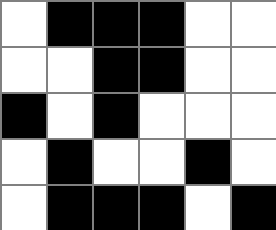[["white", "black", "black", "black", "white", "white"], ["white", "white", "black", "black", "white", "white"], ["black", "white", "black", "white", "white", "white"], ["white", "black", "white", "white", "black", "white"], ["white", "black", "black", "black", "white", "black"]]